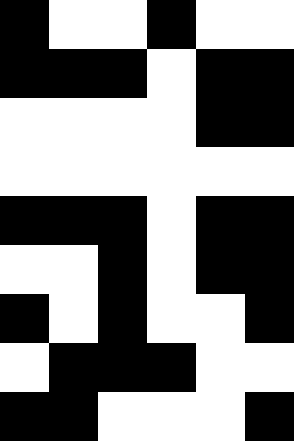[["black", "white", "white", "black", "white", "white"], ["black", "black", "black", "white", "black", "black"], ["white", "white", "white", "white", "black", "black"], ["white", "white", "white", "white", "white", "white"], ["black", "black", "black", "white", "black", "black"], ["white", "white", "black", "white", "black", "black"], ["black", "white", "black", "white", "white", "black"], ["white", "black", "black", "black", "white", "white"], ["black", "black", "white", "white", "white", "black"]]